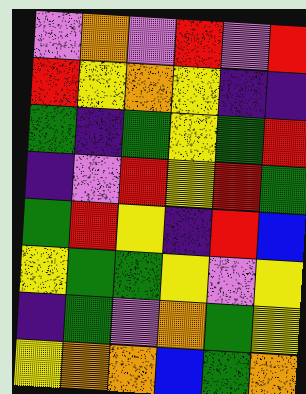[["violet", "orange", "violet", "red", "violet", "red"], ["red", "yellow", "orange", "yellow", "indigo", "indigo"], ["green", "indigo", "green", "yellow", "green", "red"], ["indigo", "violet", "red", "yellow", "red", "green"], ["green", "red", "yellow", "indigo", "red", "blue"], ["yellow", "green", "green", "yellow", "violet", "yellow"], ["indigo", "green", "violet", "orange", "green", "yellow"], ["yellow", "orange", "orange", "blue", "green", "orange"]]